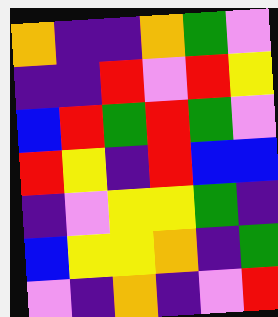[["orange", "indigo", "indigo", "orange", "green", "violet"], ["indigo", "indigo", "red", "violet", "red", "yellow"], ["blue", "red", "green", "red", "green", "violet"], ["red", "yellow", "indigo", "red", "blue", "blue"], ["indigo", "violet", "yellow", "yellow", "green", "indigo"], ["blue", "yellow", "yellow", "orange", "indigo", "green"], ["violet", "indigo", "orange", "indigo", "violet", "red"]]